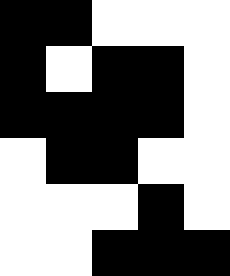[["black", "black", "white", "white", "white"], ["black", "white", "black", "black", "white"], ["black", "black", "black", "black", "white"], ["white", "black", "black", "white", "white"], ["white", "white", "white", "black", "white"], ["white", "white", "black", "black", "black"]]